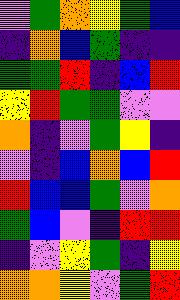[["violet", "green", "orange", "yellow", "green", "blue"], ["indigo", "orange", "blue", "green", "indigo", "indigo"], ["green", "green", "red", "indigo", "blue", "red"], ["yellow", "red", "green", "green", "violet", "violet"], ["orange", "indigo", "violet", "green", "yellow", "indigo"], ["violet", "indigo", "blue", "orange", "blue", "red"], ["red", "blue", "blue", "green", "violet", "orange"], ["green", "blue", "violet", "indigo", "red", "red"], ["indigo", "violet", "yellow", "green", "indigo", "yellow"], ["orange", "orange", "yellow", "violet", "green", "red"]]